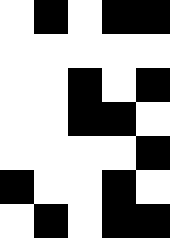[["white", "black", "white", "black", "black"], ["white", "white", "white", "white", "white"], ["white", "white", "black", "white", "black"], ["white", "white", "black", "black", "white"], ["white", "white", "white", "white", "black"], ["black", "white", "white", "black", "white"], ["white", "black", "white", "black", "black"]]